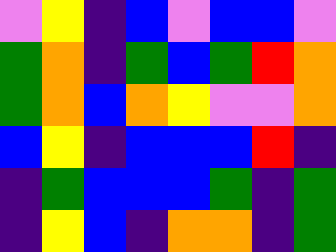[["violet", "yellow", "indigo", "blue", "violet", "blue", "blue", "violet"], ["green", "orange", "indigo", "green", "blue", "green", "red", "orange"], ["green", "orange", "blue", "orange", "yellow", "violet", "violet", "orange"], ["blue", "yellow", "indigo", "blue", "blue", "blue", "red", "indigo"], ["indigo", "green", "blue", "blue", "blue", "green", "indigo", "green"], ["indigo", "yellow", "blue", "indigo", "orange", "orange", "indigo", "green"]]